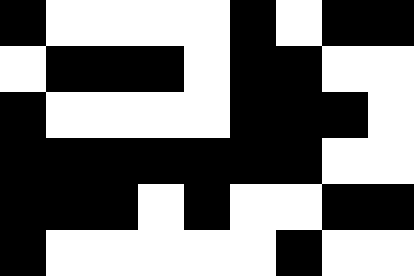[["black", "white", "white", "white", "white", "black", "white", "black", "black"], ["white", "black", "black", "black", "white", "black", "black", "white", "white"], ["black", "white", "white", "white", "white", "black", "black", "black", "white"], ["black", "black", "black", "black", "black", "black", "black", "white", "white"], ["black", "black", "black", "white", "black", "white", "white", "black", "black"], ["black", "white", "white", "white", "white", "white", "black", "white", "white"]]